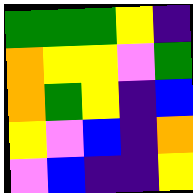[["green", "green", "green", "yellow", "indigo"], ["orange", "yellow", "yellow", "violet", "green"], ["orange", "green", "yellow", "indigo", "blue"], ["yellow", "violet", "blue", "indigo", "orange"], ["violet", "blue", "indigo", "indigo", "yellow"]]